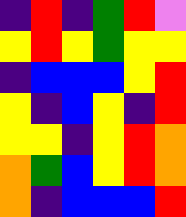[["indigo", "red", "indigo", "green", "red", "violet"], ["yellow", "red", "yellow", "green", "yellow", "yellow"], ["indigo", "blue", "blue", "blue", "yellow", "red"], ["yellow", "indigo", "blue", "yellow", "indigo", "red"], ["yellow", "yellow", "indigo", "yellow", "red", "orange"], ["orange", "green", "blue", "yellow", "red", "orange"], ["orange", "indigo", "blue", "blue", "blue", "red"]]